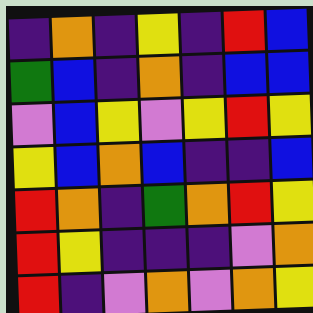[["indigo", "orange", "indigo", "yellow", "indigo", "red", "blue"], ["green", "blue", "indigo", "orange", "indigo", "blue", "blue"], ["violet", "blue", "yellow", "violet", "yellow", "red", "yellow"], ["yellow", "blue", "orange", "blue", "indigo", "indigo", "blue"], ["red", "orange", "indigo", "green", "orange", "red", "yellow"], ["red", "yellow", "indigo", "indigo", "indigo", "violet", "orange"], ["red", "indigo", "violet", "orange", "violet", "orange", "yellow"]]